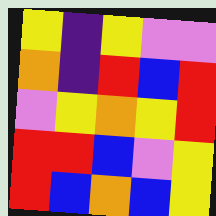[["yellow", "indigo", "yellow", "violet", "violet"], ["orange", "indigo", "red", "blue", "red"], ["violet", "yellow", "orange", "yellow", "red"], ["red", "red", "blue", "violet", "yellow"], ["red", "blue", "orange", "blue", "yellow"]]